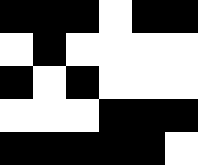[["black", "black", "black", "white", "black", "black"], ["white", "black", "white", "white", "white", "white"], ["black", "white", "black", "white", "white", "white"], ["white", "white", "white", "black", "black", "black"], ["black", "black", "black", "black", "black", "white"]]